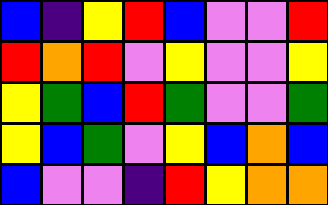[["blue", "indigo", "yellow", "red", "blue", "violet", "violet", "red"], ["red", "orange", "red", "violet", "yellow", "violet", "violet", "yellow"], ["yellow", "green", "blue", "red", "green", "violet", "violet", "green"], ["yellow", "blue", "green", "violet", "yellow", "blue", "orange", "blue"], ["blue", "violet", "violet", "indigo", "red", "yellow", "orange", "orange"]]